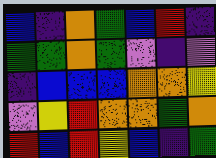[["blue", "indigo", "orange", "green", "blue", "red", "indigo"], ["green", "green", "orange", "green", "violet", "indigo", "violet"], ["indigo", "blue", "blue", "blue", "orange", "orange", "yellow"], ["violet", "yellow", "red", "orange", "orange", "green", "orange"], ["red", "blue", "red", "yellow", "blue", "indigo", "green"]]